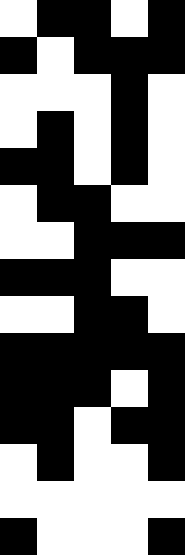[["white", "black", "black", "white", "black"], ["black", "white", "black", "black", "black"], ["white", "white", "white", "black", "white"], ["white", "black", "white", "black", "white"], ["black", "black", "white", "black", "white"], ["white", "black", "black", "white", "white"], ["white", "white", "black", "black", "black"], ["black", "black", "black", "white", "white"], ["white", "white", "black", "black", "white"], ["black", "black", "black", "black", "black"], ["black", "black", "black", "white", "black"], ["black", "black", "white", "black", "black"], ["white", "black", "white", "white", "black"], ["white", "white", "white", "white", "white"], ["black", "white", "white", "white", "black"]]